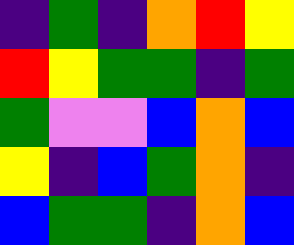[["indigo", "green", "indigo", "orange", "red", "yellow"], ["red", "yellow", "green", "green", "indigo", "green"], ["green", "violet", "violet", "blue", "orange", "blue"], ["yellow", "indigo", "blue", "green", "orange", "indigo"], ["blue", "green", "green", "indigo", "orange", "blue"]]